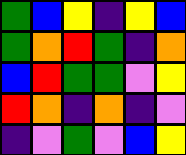[["green", "blue", "yellow", "indigo", "yellow", "blue"], ["green", "orange", "red", "green", "indigo", "orange"], ["blue", "red", "green", "green", "violet", "yellow"], ["red", "orange", "indigo", "orange", "indigo", "violet"], ["indigo", "violet", "green", "violet", "blue", "yellow"]]